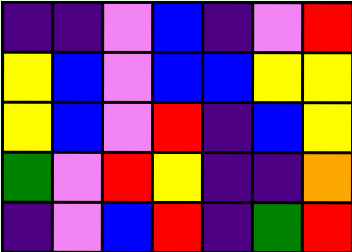[["indigo", "indigo", "violet", "blue", "indigo", "violet", "red"], ["yellow", "blue", "violet", "blue", "blue", "yellow", "yellow"], ["yellow", "blue", "violet", "red", "indigo", "blue", "yellow"], ["green", "violet", "red", "yellow", "indigo", "indigo", "orange"], ["indigo", "violet", "blue", "red", "indigo", "green", "red"]]